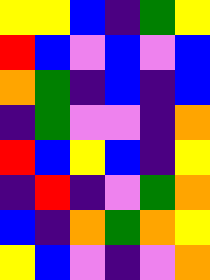[["yellow", "yellow", "blue", "indigo", "green", "yellow"], ["red", "blue", "violet", "blue", "violet", "blue"], ["orange", "green", "indigo", "blue", "indigo", "blue"], ["indigo", "green", "violet", "violet", "indigo", "orange"], ["red", "blue", "yellow", "blue", "indigo", "yellow"], ["indigo", "red", "indigo", "violet", "green", "orange"], ["blue", "indigo", "orange", "green", "orange", "yellow"], ["yellow", "blue", "violet", "indigo", "violet", "orange"]]